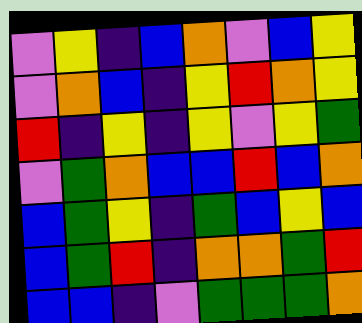[["violet", "yellow", "indigo", "blue", "orange", "violet", "blue", "yellow"], ["violet", "orange", "blue", "indigo", "yellow", "red", "orange", "yellow"], ["red", "indigo", "yellow", "indigo", "yellow", "violet", "yellow", "green"], ["violet", "green", "orange", "blue", "blue", "red", "blue", "orange"], ["blue", "green", "yellow", "indigo", "green", "blue", "yellow", "blue"], ["blue", "green", "red", "indigo", "orange", "orange", "green", "red"], ["blue", "blue", "indigo", "violet", "green", "green", "green", "orange"]]